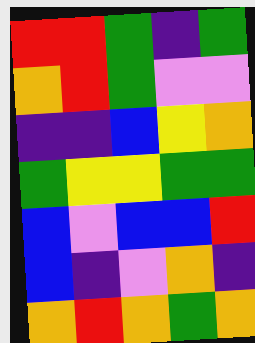[["red", "red", "green", "indigo", "green"], ["orange", "red", "green", "violet", "violet"], ["indigo", "indigo", "blue", "yellow", "orange"], ["green", "yellow", "yellow", "green", "green"], ["blue", "violet", "blue", "blue", "red"], ["blue", "indigo", "violet", "orange", "indigo"], ["orange", "red", "orange", "green", "orange"]]